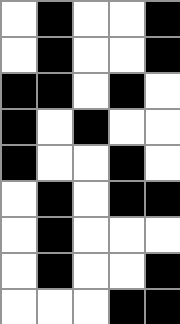[["white", "black", "white", "white", "black"], ["white", "black", "white", "white", "black"], ["black", "black", "white", "black", "white"], ["black", "white", "black", "white", "white"], ["black", "white", "white", "black", "white"], ["white", "black", "white", "black", "black"], ["white", "black", "white", "white", "white"], ["white", "black", "white", "white", "black"], ["white", "white", "white", "black", "black"]]